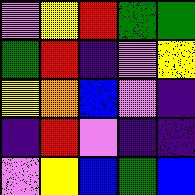[["violet", "yellow", "red", "green", "green"], ["green", "red", "indigo", "violet", "yellow"], ["yellow", "orange", "blue", "violet", "indigo"], ["indigo", "red", "violet", "indigo", "indigo"], ["violet", "yellow", "blue", "green", "blue"]]